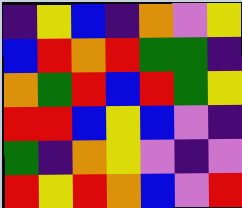[["indigo", "yellow", "blue", "indigo", "orange", "violet", "yellow"], ["blue", "red", "orange", "red", "green", "green", "indigo"], ["orange", "green", "red", "blue", "red", "green", "yellow"], ["red", "red", "blue", "yellow", "blue", "violet", "indigo"], ["green", "indigo", "orange", "yellow", "violet", "indigo", "violet"], ["red", "yellow", "red", "orange", "blue", "violet", "red"]]